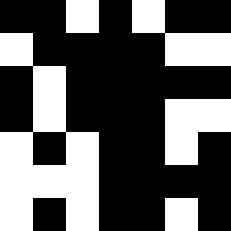[["black", "black", "white", "black", "white", "black", "black"], ["white", "black", "black", "black", "black", "white", "white"], ["black", "white", "black", "black", "black", "black", "black"], ["black", "white", "black", "black", "black", "white", "white"], ["white", "black", "white", "black", "black", "white", "black"], ["white", "white", "white", "black", "black", "black", "black"], ["white", "black", "white", "black", "black", "white", "black"]]